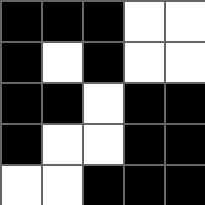[["black", "black", "black", "white", "white"], ["black", "white", "black", "white", "white"], ["black", "black", "white", "black", "black"], ["black", "white", "white", "black", "black"], ["white", "white", "black", "black", "black"]]